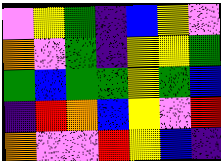[["violet", "yellow", "green", "indigo", "blue", "yellow", "violet"], ["orange", "violet", "green", "indigo", "yellow", "yellow", "green"], ["green", "blue", "green", "green", "yellow", "green", "blue"], ["indigo", "red", "orange", "blue", "yellow", "violet", "red"], ["orange", "violet", "violet", "red", "yellow", "blue", "indigo"]]